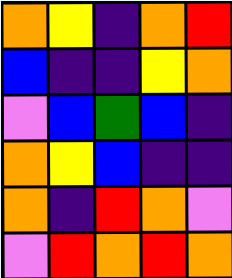[["orange", "yellow", "indigo", "orange", "red"], ["blue", "indigo", "indigo", "yellow", "orange"], ["violet", "blue", "green", "blue", "indigo"], ["orange", "yellow", "blue", "indigo", "indigo"], ["orange", "indigo", "red", "orange", "violet"], ["violet", "red", "orange", "red", "orange"]]